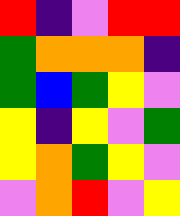[["red", "indigo", "violet", "red", "red"], ["green", "orange", "orange", "orange", "indigo"], ["green", "blue", "green", "yellow", "violet"], ["yellow", "indigo", "yellow", "violet", "green"], ["yellow", "orange", "green", "yellow", "violet"], ["violet", "orange", "red", "violet", "yellow"]]